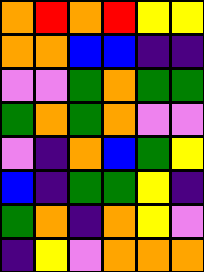[["orange", "red", "orange", "red", "yellow", "yellow"], ["orange", "orange", "blue", "blue", "indigo", "indigo"], ["violet", "violet", "green", "orange", "green", "green"], ["green", "orange", "green", "orange", "violet", "violet"], ["violet", "indigo", "orange", "blue", "green", "yellow"], ["blue", "indigo", "green", "green", "yellow", "indigo"], ["green", "orange", "indigo", "orange", "yellow", "violet"], ["indigo", "yellow", "violet", "orange", "orange", "orange"]]